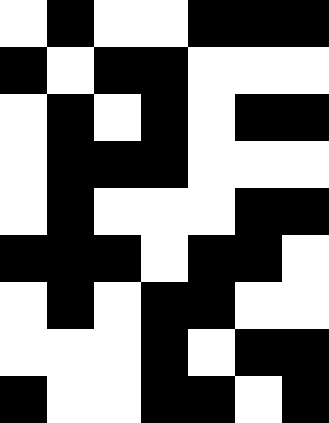[["white", "black", "white", "white", "black", "black", "black"], ["black", "white", "black", "black", "white", "white", "white"], ["white", "black", "white", "black", "white", "black", "black"], ["white", "black", "black", "black", "white", "white", "white"], ["white", "black", "white", "white", "white", "black", "black"], ["black", "black", "black", "white", "black", "black", "white"], ["white", "black", "white", "black", "black", "white", "white"], ["white", "white", "white", "black", "white", "black", "black"], ["black", "white", "white", "black", "black", "white", "black"]]